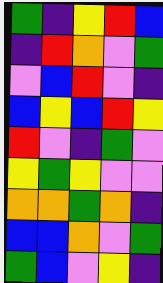[["green", "indigo", "yellow", "red", "blue"], ["indigo", "red", "orange", "violet", "green"], ["violet", "blue", "red", "violet", "indigo"], ["blue", "yellow", "blue", "red", "yellow"], ["red", "violet", "indigo", "green", "violet"], ["yellow", "green", "yellow", "violet", "violet"], ["orange", "orange", "green", "orange", "indigo"], ["blue", "blue", "orange", "violet", "green"], ["green", "blue", "violet", "yellow", "indigo"]]